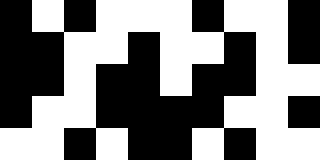[["black", "white", "black", "white", "white", "white", "black", "white", "white", "black"], ["black", "black", "white", "white", "black", "white", "white", "black", "white", "black"], ["black", "black", "white", "black", "black", "white", "black", "black", "white", "white"], ["black", "white", "white", "black", "black", "black", "black", "white", "white", "black"], ["white", "white", "black", "white", "black", "black", "white", "black", "white", "white"]]